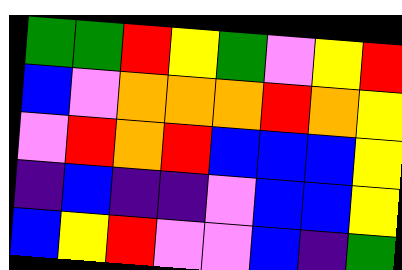[["green", "green", "red", "yellow", "green", "violet", "yellow", "red"], ["blue", "violet", "orange", "orange", "orange", "red", "orange", "yellow"], ["violet", "red", "orange", "red", "blue", "blue", "blue", "yellow"], ["indigo", "blue", "indigo", "indigo", "violet", "blue", "blue", "yellow"], ["blue", "yellow", "red", "violet", "violet", "blue", "indigo", "green"]]